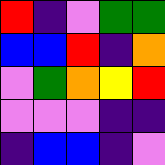[["red", "indigo", "violet", "green", "green"], ["blue", "blue", "red", "indigo", "orange"], ["violet", "green", "orange", "yellow", "red"], ["violet", "violet", "violet", "indigo", "indigo"], ["indigo", "blue", "blue", "indigo", "violet"]]